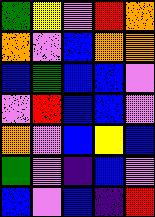[["green", "yellow", "violet", "red", "orange"], ["orange", "violet", "blue", "orange", "orange"], ["blue", "green", "blue", "blue", "violet"], ["violet", "red", "blue", "blue", "violet"], ["orange", "violet", "blue", "yellow", "blue"], ["green", "violet", "indigo", "blue", "violet"], ["blue", "violet", "blue", "indigo", "red"]]